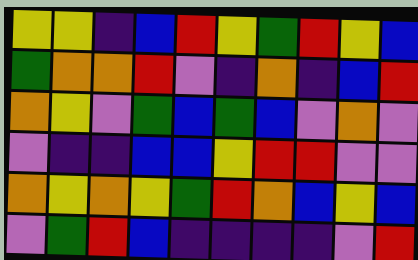[["yellow", "yellow", "indigo", "blue", "red", "yellow", "green", "red", "yellow", "blue"], ["green", "orange", "orange", "red", "violet", "indigo", "orange", "indigo", "blue", "red"], ["orange", "yellow", "violet", "green", "blue", "green", "blue", "violet", "orange", "violet"], ["violet", "indigo", "indigo", "blue", "blue", "yellow", "red", "red", "violet", "violet"], ["orange", "yellow", "orange", "yellow", "green", "red", "orange", "blue", "yellow", "blue"], ["violet", "green", "red", "blue", "indigo", "indigo", "indigo", "indigo", "violet", "red"]]